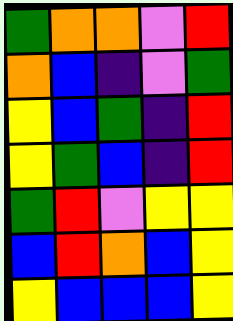[["green", "orange", "orange", "violet", "red"], ["orange", "blue", "indigo", "violet", "green"], ["yellow", "blue", "green", "indigo", "red"], ["yellow", "green", "blue", "indigo", "red"], ["green", "red", "violet", "yellow", "yellow"], ["blue", "red", "orange", "blue", "yellow"], ["yellow", "blue", "blue", "blue", "yellow"]]